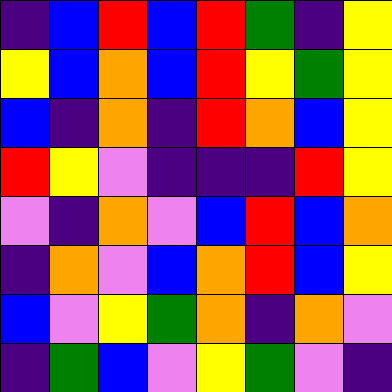[["indigo", "blue", "red", "blue", "red", "green", "indigo", "yellow"], ["yellow", "blue", "orange", "blue", "red", "yellow", "green", "yellow"], ["blue", "indigo", "orange", "indigo", "red", "orange", "blue", "yellow"], ["red", "yellow", "violet", "indigo", "indigo", "indigo", "red", "yellow"], ["violet", "indigo", "orange", "violet", "blue", "red", "blue", "orange"], ["indigo", "orange", "violet", "blue", "orange", "red", "blue", "yellow"], ["blue", "violet", "yellow", "green", "orange", "indigo", "orange", "violet"], ["indigo", "green", "blue", "violet", "yellow", "green", "violet", "indigo"]]